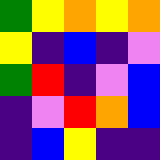[["green", "yellow", "orange", "yellow", "orange"], ["yellow", "indigo", "blue", "indigo", "violet"], ["green", "red", "indigo", "violet", "blue"], ["indigo", "violet", "red", "orange", "blue"], ["indigo", "blue", "yellow", "indigo", "indigo"]]